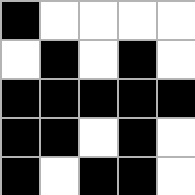[["black", "white", "white", "white", "white"], ["white", "black", "white", "black", "white"], ["black", "black", "black", "black", "black"], ["black", "black", "white", "black", "white"], ["black", "white", "black", "black", "white"]]